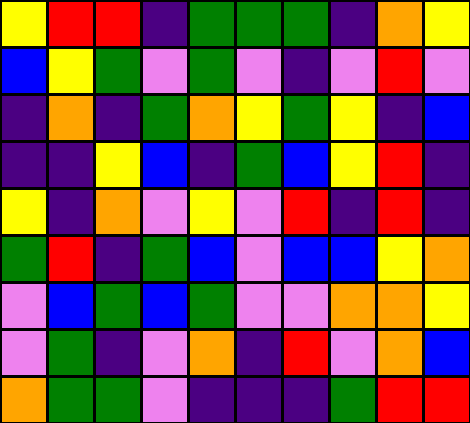[["yellow", "red", "red", "indigo", "green", "green", "green", "indigo", "orange", "yellow"], ["blue", "yellow", "green", "violet", "green", "violet", "indigo", "violet", "red", "violet"], ["indigo", "orange", "indigo", "green", "orange", "yellow", "green", "yellow", "indigo", "blue"], ["indigo", "indigo", "yellow", "blue", "indigo", "green", "blue", "yellow", "red", "indigo"], ["yellow", "indigo", "orange", "violet", "yellow", "violet", "red", "indigo", "red", "indigo"], ["green", "red", "indigo", "green", "blue", "violet", "blue", "blue", "yellow", "orange"], ["violet", "blue", "green", "blue", "green", "violet", "violet", "orange", "orange", "yellow"], ["violet", "green", "indigo", "violet", "orange", "indigo", "red", "violet", "orange", "blue"], ["orange", "green", "green", "violet", "indigo", "indigo", "indigo", "green", "red", "red"]]